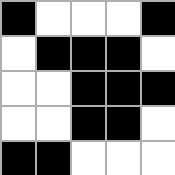[["black", "white", "white", "white", "black"], ["white", "black", "black", "black", "white"], ["white", "white", "black", "black", "black"], ["white", "white", "black", "black", "white"], ["black", "black", "white", "white", "white"]]